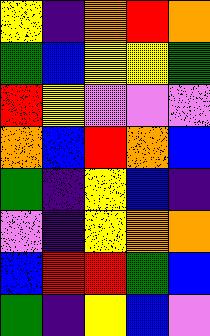[["yellow", "indigo", "orange", "red", "orange"], ["green", "blue", "yellow", "yellow", "green"], ["red", "yellow", "violet", "violet", "violet"], ["orange", "blue", "red", "orange", "blue"], ["green", "indigo", "yellow", "blue", "indigo"], ["violet", "indigo", "yellow", "orange", "orange"], ["blue", "red", "red", "green", "blue"], ["green", "indigo", "yellow", "blue", "violet"]]